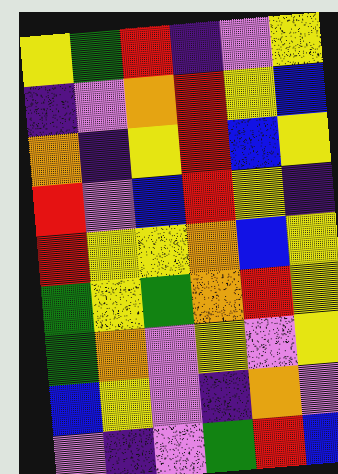[["yellow", "green", "red", "indigo", "violet", "yellow"], ["indigo", "violet", "orange", "red", "yellow", "blue"], ["orange", "indigo", "yellow", "red", "blue", "yellow"], ["red", "violet", "blue", "red", "yellow", "indigo"], ["red", "yellow", "yellow", "orange", "blue", "yellow"], ["green", "yellow", "green", "orange", "red", "yellow"], ["green", "orange", "violet", "yellow", "violet", "yellow"], ["blue", "yellow", "violet", "indigo", "orange", "violet"], ["violet", "indigo", "violet", "green", "red", "blue"]]